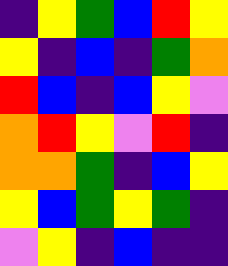[["indigo", "yellow", "green", "blue", "red", "yellow"], ["yellow", "indigo", "blue", "indigo", "green", "orange"], ["red", "blue", "indigo", "blue", "yellow", "violet"], ["orange", "red", "yellow", "violet", "red", "indigo"], ["orange", "orange", "green", "indigo", "blue", "yellow"], ["yellow", "blue", "green", "yellow", "green", "indigo"], ["violet", "yellow", "indigo", "blue", "indigo", "indigo"]]